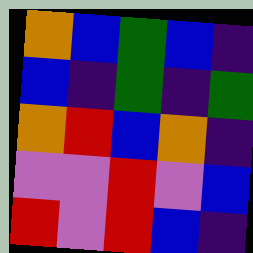[["orange", "blue", "green", "blue", "indigo"], ["blue", "indigo", "green", "indigo", "green"], ["orange", "red", "blue", "orange", "indigo"], ["violet", "violet", "red", "violet", "blue"], ["red", "violet", "red", "blue", "indigo"]]